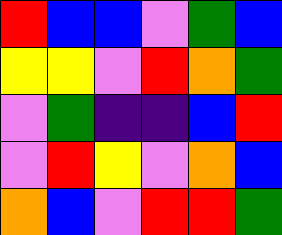[["red", "blue", "blue", "violet", "green", "blue"], ["yellow", "yellow", "violet", "red", "orange", "green"], ["violet", "green", "indigo", "indigo", "blue", "red"], ["violet", "red", "yellow", "violet", "orange", "blue"], ["orange", "blue", "violet", "red", "red", "green"]]